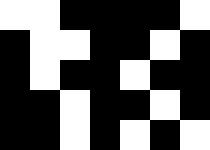[["white", "white", "black", "black", "black", "black", "white"], ["black", "white", "white", "black", "black", "white", "black"], ["black", "white", "black", "black", "white", "black", "black"], ["black", "black", "white", "black", "black", "white", "black"], ["black", "black", "white", "black", "white", "black", "white"]]